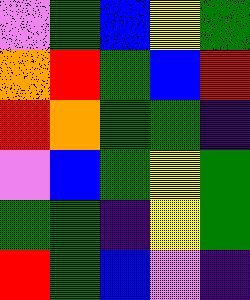[["violet", "green", "blue", "yellow", "green"], ["orange", "red", "green", "blue", "red"], ["red", "orange", "green", "green", "indigo"], ["violet", "blue", "green", "yellow", "green"], ["green", "green", "indigo", "yellow", "green"], ["red", "green", "blue", "violet", "indigo"]]